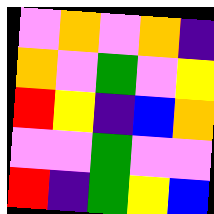[["violet", "orange", "violet", "orange", "indigo"], ["orange", "violet", "green", "violet", "yellow"], ["red", "yellow", "indigo", "blue", "orange"], ["violet", "violet", "green", "violet", "violet"], ["red", "indigo", "green", "yellow", "blue"]]